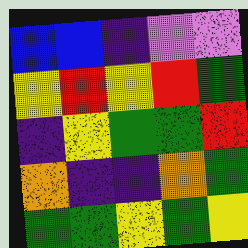[["blue", "blue", "indigo", "violet", "violet"], ["yellow", "red", "yellow", "red", "green"], ["indigo", "yellow", "green", "green", "red"], ["orange", "indigo", "indigo", "orange", "green"], ["green", "green", "yellow", "green", "yellow"]]